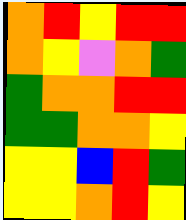[["orange", "red", "yellow", "red", "red"], ["orange", "yellow", "violet", "orange", "green"], ["green", "orange", "orange", "red", "red"], ["green", "green", "orange", "orange", "yellow"], ["yellow", "yellow", "blue", "red", "green"], ["yellow", "yellow", "orange", "red", "yellow"]]